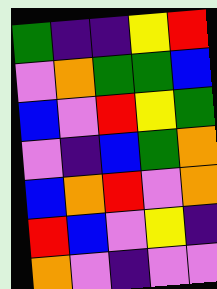[["green", "indigo", "indigo", "yellow", "red"], ["violet", "orange", "green", "green", "blue"], ["blue", "violet", "red", "yellow", "green"], ["violet", "indigo", "blue", "green", "orange"], ["blue", "orange", "red", "violet", "orange"], ["red", "blue", "violet", "yellow", "indigo"], ["orange", "violet", "indigo", "violet", "violet"]]